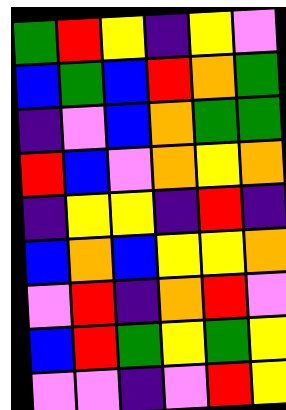[["green", "red", "yellow", "indigo", "yellow", "violet"], ["blue", "green", "blue", "red", "orange", "green"], ["indigo", "violet", "blue", "orange", "green", "green"], ["red", "blue", "violet", "orange", "yellow", "orange"], ["indigo", "yellow", "yellow", "indigo", "red", "indigo"], ["blue", "orange", "blue", "yellow", "yellow", "orange"], ["violet", "red", "indigo", "orange", "red", "violet"], ["blue", "red", "green", "yellow", "green", "yellow"], ["violet", "violet", "indigo", "violet", "red", "yellow"]]